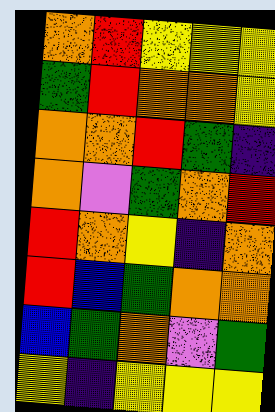[["orange", "red", "yellow", "yellow", "yellow"], ["green", "red", "orange", "orange", "yellow"], ["orange", "orange", "red", "green", "indigo"], ["orange", "violet", "green", "orange", "red"], ["red", "orange", "yellow", "indigo", "orange"], ["red", "blue", "green", "orange", "orange"], ["blue", "green", "orange", "violet", "green"], ["yellow", "indigo", "yellow", "yellow", "yellow"]]